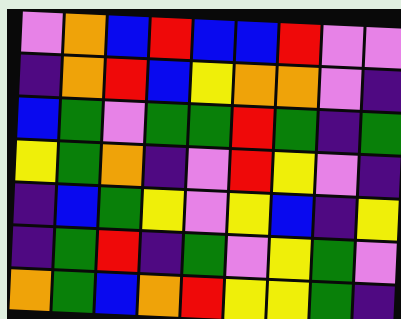[["violet", "orange", "blue", "red", "blue", "blue", "red", "violet", "violet"], ["indigo", "orange", "red", "blue", "yellow", "orange", "orange", "violet", "indigo"], ["blue", "green", "violet", "green", "green", "red", "green", "indigo", "green"], ["yellow", "green", "orange", "indigo", "violet", "red", "yellow", "violet", "indigo"], ["indigo", "blue", "green", "yellow", "violet", "yellow", "blue", "indigo", "yellow"], ["indigo", "green", "red", "indigo", "green", "violet", "yellow", "green", "violet"], ["orange", "green", "blue", "orange", "red", "yellow", "yellow", "green", "indigo"]]